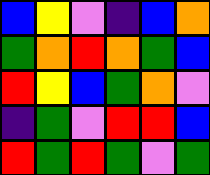[["blue", "yellow", "violet", "indigo", "blue", "orange"], ["green", "orange", "red", "orange", "green", "blue"], ["red", "yellow", "blue", "green", "orange", "violet"], ["indigo", "green", "violet", "red", "red", "blue"], ["red", "green", "red", "green", "violet", "green"]]